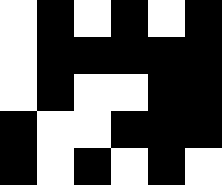[["white", "black", "white", "black", "white", "black"], ["white", "black", "black", "black", "black", "black"], ["white", "black", "white", "white", "black", "black"], ["black", "white", "white", "black", "black", "black"], ["black", "white", "black", "white", "black", "white"]]